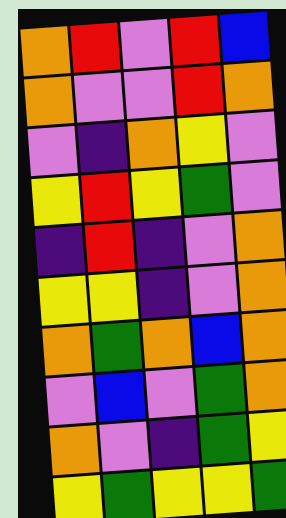[["orange", "red", "violet", "red", "blue"], ["orange", "violet", "violet", "red", "orange"], ["violet", "indigo", "orange", "yellow", "violet"], ["yellow", "red", "yellow", "green", "violet"], ["indigo", "red", "indigo", "violet", "orange"], ["yellow", "yellow", "indigo", "violet", "orange"], ["orange", "green", "orange", "blue", "orange"], ["violet", "blue", "violet", "green", "orange"], ["orange", "violet", "indigo", "green", "yellow"], ["yellow", "green", "yellow", "yellow", "green"]]